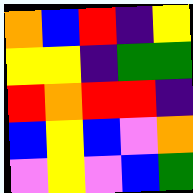[["orange", "blue", "red", "indigo", "yellow"], ["yellow", "yellow", "indigo", "green", "green"], ["red", "orange", "red", "red", "indigo"], ["blue", "yellow", "blue", "violet", "orange"], ["violet", "yellow", "violet", "blue", "green"]]